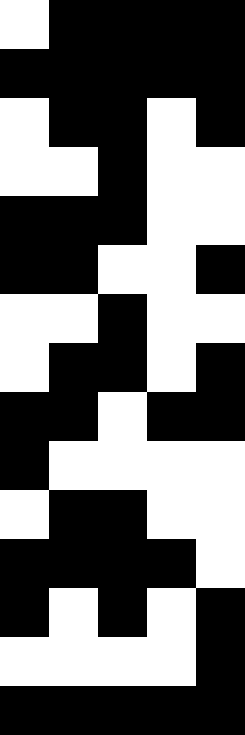[["white", "black", "black", "black", "black"], ["black", "black", "black", "black", "black"], ["white", "black", "black", "white", "black"], ["white", "white", "black", "white", "white"], ["black", "black", "black", "white", "white"], ["black", "black", "white", "white", "black"], ["white", "white", "black", "white", "white"], ["white", "black", "black", "white", "black"], ["black", "black", "white", "black", "black"], ["black", "white", "white", "white", "white"], ["white", "black", "black", "white", "white"], ["black", "black", "black", "black", "white"], ["black", "white", "black", "white", "black"], ["white", "white", "white", "white", "black"], ["black", "black", "black", "black", "black"]]